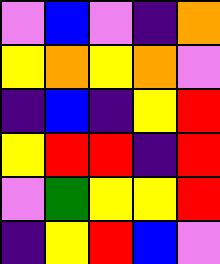[["violet", "blue", "violet", "indigo", "orange"], ["yellow", "orange", "yellow", "orange", "violet"], ["indigo", "blue", "indigo", "yellow", "red"], ["yellow", "red", "red", "indigo", "red"], ["violet", "green", "yellow", "yellow", "red"], ["indigo", "yellow", "red", "blue", "violet"]]